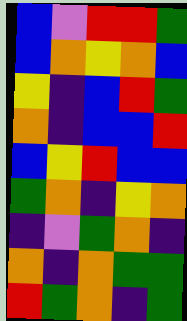[["blue", "violet", "red", "red", "green"], ["blue", "orange", "yellow", "orange", "blue"], ["yellow", "indigo", "blue", "red", "green"], ["orange", "indigo", "blue", "blue", "red"], ["blue", "yellow", "red", "blue", "blue"], ["green", "orange", "indigo", "yellow", "orange"], ["indigo", "violet", "green", "orange", "indigo"], ["orange", "indigo", "orange", "green", "green"], ["red", "green", "orange", "indigo", "green"]]